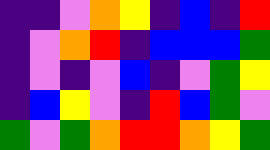[["indigo", "indigo", "violet", "orange", "yellow", "indigo", "blue", "indigo", "red"], ["indigo", "violet", "orange", "red", "indigo", "blue", "blue", "blue", "green"], ["indigo", "violet", "indigo", "violet", "blue", "indigo", "violet", "green", "yellow"], ["indigo", "blue", "yellow", "violet", "indigo", "red", "blue", "green", "violet"], ["green", "violet", "green", "orange", "red", "red", "orange", "yellow", "green"]]